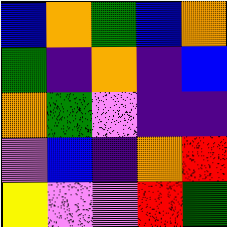[["blue", "orange", "green", "blue", "orange"], ["green", "indigo", "orange", "indigo", "blue"], ["orange", "green", "violet", "indigo", "indigo"], ["violet", "blue", "indigo", "orange", "red"], ["yellow", "violet", "violet", "red", "green"]]